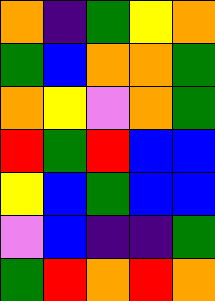[["orange", "indigo", "green", "yellow", "orange"], ["green", "blue", "orange", "orange", "green"], ["orange", "yellow", "violet", "orange", "green"], ["red", "green", "red", "blue", "blue"], ["yellow", "blue", "green", "blue", "blue"], ["violet", "blue", "indigo", "indigo", "green"], ["green", "red", "orange", "red", "orange"]]